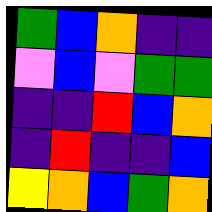[["green", "blue", "orange", "indigo", "indigo"], ["violet", "blue", "violet", "green", "green"], ["indigo", "indigo", "red", "blue", "orange"], ["indigo", "red", "indigo", "indigo", "blue"], ["yellow", "orange", "blue", "green", "orange"]]